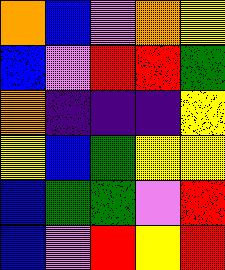[["orange", "blue", "violet", "orange", "yellow"], ["blue", "violet", "red", "red", "green"], ["orange", "indigo", "indigo", "indigo", "yellow"], ["yellow", "blue", "green", "yellow", "yellow"], ["blue", "green", "green", "violet", "red"], ["blue", "violet", "red", "yellow", "red"]]